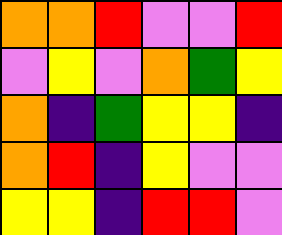[["orange", "orange", "red", "violet", "violet", "red"], ["violet", "yellow", "violet", "orange", "green", "yellow"], ["orange", "indigo", "green", "yellow", "yellow", "indigo"], ["orange", "red", "indigo", "yellow", "violet", "violet"], ["yellow", "yellow", "indigo", "red", "red", "violet"]]